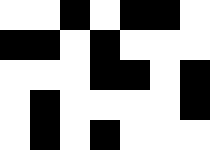[["white", "white", "black", "white", "black", "black", "white"], ["black", "black", "white", "black", "white", "white", "white"], ["white", "white", "white", "black", "black", "white", "black"], ["white", "black", "white", "white", "white", "white", "black"], ["white", "black", "white", "black", "white", "white", "white"]]